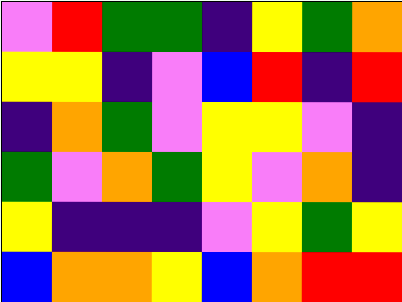[["violet", "red", "green", "green", "indigo", "yellow", "green", "orange"], ["yellow", "yellow", "indigo", "violet", "blue", "red", "indigo", "red"], ["indigo", "orange", "green", "violet", "yellow", "yellow", "violet", "indigo"], ["green", "violet", "orange", "green", "yellow", "violet", "orange", "indigo"], ["yellow", "indigo", "indigo", "indigo", "violet", "yellow", "green", "yellow"], ["blue", "orange", "orange", "yellow", "blue", "orange", "red", "red"]]